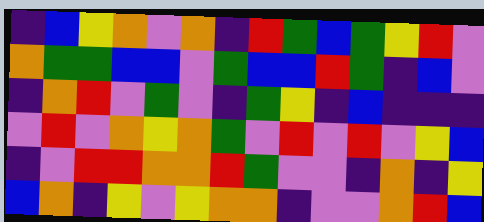[["indigo", "blue", "yellow", "orange", "violet", "orange", "indigo", "red", "green", "blue", "green", "yellow", "red", "violet"], ["orange", "green", "green", "blue", "blue", "violet", "green", "blue", "blue", "red", "green", "indigo", "blue", "violet"], ["indigo", "orange", "red", "violet", "green", "violet", "indigo", "green", "yellow", "indigo", "blue", "indigo", "indigo", "indigo"], ["violet", "red", "violet", "orange", "yellow", "orange", "green", "violet", "red", "violet", "red", "violet", "yellow", "blue"], ["indigo", "violet", "red", "red", "orange", "orange", "red", "green", "violet", "violet", "indigo", "orange", "indigo", "yellow"], ["blue", "orange", "indigo", "yellow", "violet", "yellow", "orange", "orange", "indigo", "violet", "violet", "orange", "red", "blue"]]